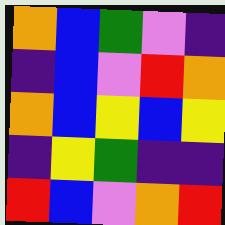[["orange", "blue", "green", "violet", "indigo"], ["indigo", "blue", "violet", "red", "orange"], ["orange", "blue", "yellow", "blue", "yellow"], ["indigo", "yellow", "green", "indigo", "indigo"], ["red", "blue", "violet", "orange", "red"]]